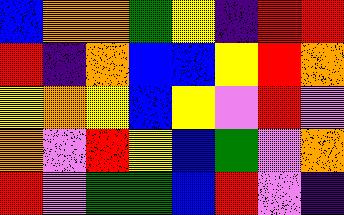[["blue", "orange", "orange", "green", "yellow", "indigo", "red", "red"], ["red", "indigo", "orange", "blue", "blue", "yellow", "red", "orange"], ["yellow", "orange", "yellow", "blue", "yellow", "violet", "red", "violet"], ["orange", "violet", "red", "yellow", "blue", "green", "violet", "orange"], ["red", "violet", "green", "green", "blue", "red", "violet", "indigo"]]